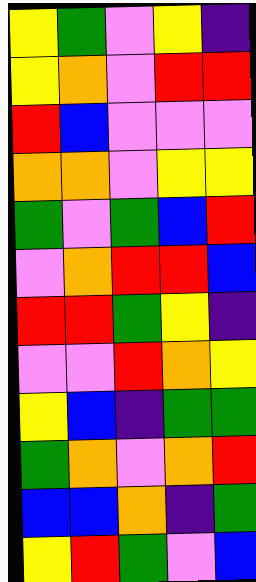[["yellow", "green", "violet", "yellow", "indigo"], ["yellow", "orange", "violet", "red", "red"], ["red", "blue", "violet", "violet", "violet"], ["orange", "orange", "violet", "yellow", "yellow"], ["green", "violet", "green", "blue", "red"], ["violet", "orange", "red", "red", "blue"], ["red", "red", "green", "yellow", "indigo"], ["violet", "violet", "red", "orange", "yellow"], ["yellow", "blue", "indigo", "green", "green"], ["green", "orange", "violet", "orange", "red"], ["blue", "blue", "orange", "indigo", "green"], ["yellow", "red", "green", "violet", "blue"]]